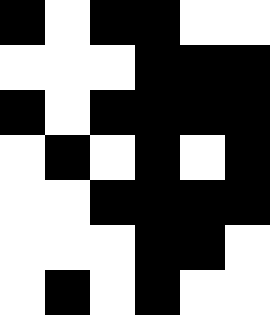[["black", "white", "black", "black", "white", "white"], ["white", "white", "white", "black", "black", "black"], ["black", "white", "black", "black", "black", "black"], ["white", "black", "white", "black", "white", "black"], ["white", "white", "black", "black", "black", "black"], ["white", "white", "white", "black", "black", "white"], ["white", "black", "white", "black", "white", "white"]]